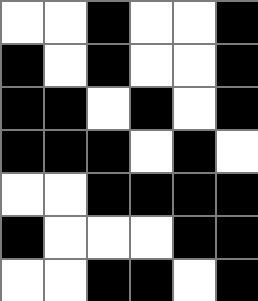[["white", "white", "black", "white", "white", "black"], ["black", "white", "black", "white", "white", "black"], ["black", "black", "white", "black", "white", "black"], ["black", "black", "black", "white", "black", "white"], ["white", "white", "black", "black", "black", "black"], ["black", "white", "white", "white", "black", "black"], ["white", "white", "black", "black", "white", "black"]]